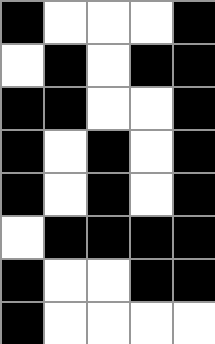[["black", "white", "white", "white", "black"], ["white", "black", "white", "black", "black"], ["black", "black", "white", "white", "black"], ["black", "white", "black", "white", "black"], ["black", "white", "black", "white", "black"], ["white", "black", "black", "black", "black"], ["black", "white", "white", "black", "black"], ["black", "white", "white", "white", "white"]]